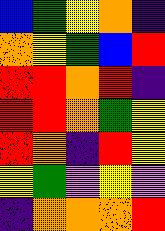[["blue", "green", "yellow", "orange", "indigo"], ["orange", "yellow", "green", "blue", "red"], ["red", "red", "orange", "red", "indigo"], ["red", "red", "orange", "green", "yellow"], ["red", "orange", "indigo", "red", "yellow"], ["yellow", "green", "violet", "yellow", "violet"], ["indigo", "orange", "orange", "orange", "red"]]